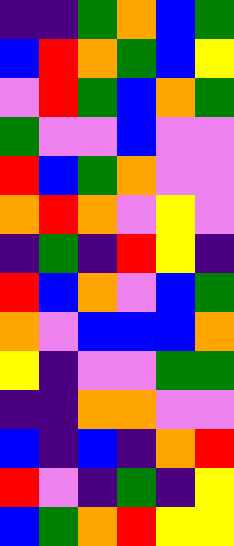[["indigo", "indigo", "green", "orange", "blue", "green"], ["blue", "red", "orange", "green", "blue", "yellow"], ["violet", "red", "green", "blue", "orange", "green"], ["green", "violet", "violet", "blue", "violet", "violet"], ["red", "blue", "green", "orange", "violet", "violet"], ["orange", "red", "orange", "violet", "yellow", "violet"], ["indigo", "green", "indigo", "red", "yellow", "indigo"], ["red", "blue", "orange", "violet", "blue", "green"], ["orange", "violet", "blue", "blue", "blue", "orange"], ["yellow", "indigo", "violet", "violet", "green", "green"], ["indigo", "indigo", "orange", "orange", "violet", "violet"], ["blue", "indigo", "blue", "indigo", "orange", "red"], ["red", "violet", "indigo", "green", "indigo", "yellow"], ["blue", "green", "orange", "red", "yellow", "yellow"]]